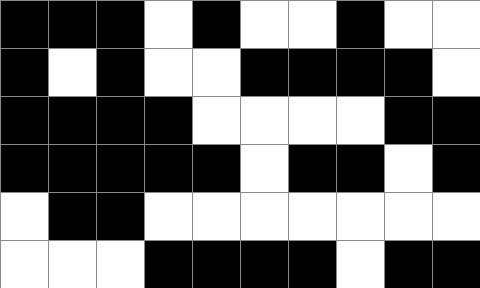[["black", "black", "black", "white", "black", "white", "white", "black", "white", "white"], ["black", "white", "black", "white", "white", "black", "black", "black", "black", "white"], ["black", "black", "black", "black", "white", "white", "white", "white", "black", "black"], ["black", "black", "black", "black", "black", "white", "black", "black", "white", "black"], ["white", "black", "black", "white", "white", "white", "white", "white", "white", "white"], ["white", "white", "white", "black", "black", "black", "black", "white", "black", "black"]]